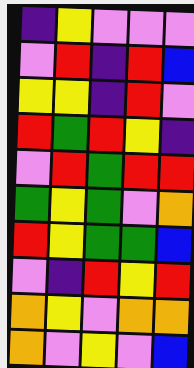[["indigo", "yellow", "violet", "violet", "violet"], ["violet", "red", "indigo", "red", "blue"], ["yellow", "yellow", "indigo", "red", "violet"], ["red", "green", "red", "yellow", "indigo"], ["violet", "red", "green", "red", "red"], ["green", "yellow", "green", "violet", "orange"], ["red", "yellow", "green", "green", "blue"], ["violet", "indigo", "red", "yellow", "red"], ["orange", "yellow", "violet", "orange", "orange"], ["orange", "violet", "yellow", "violet", "blue"]]